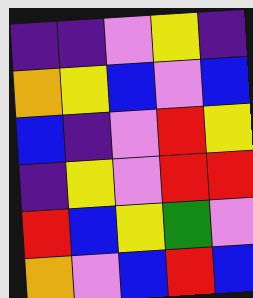[["indigo", "indigo", "violet", "yellow", "indigo"], ["orange", "yellow", "blue", "violet", "blue"], ["blue", "indigo", "violet", "red", "yellow"], ["indigo", "yellow", "violet", "red", "red"], ["red", "blue", "yellow", "green", "violet"], ["orange", "violet", "blue", "red", "blue"]]